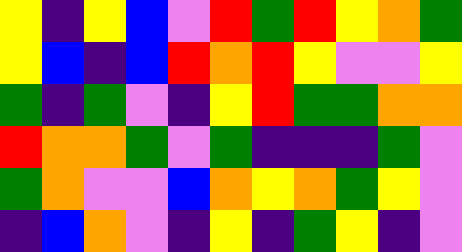[["yellow", "indigo", "yellow", "blue", "violet", "red", "green", "red", "yellow", "orange", "green"], ["yellow", "blue", "indigo", "blue", "red", "orange", "red", "yellow", "violet", "violet", "yellow"], ["green", "indigo", "green", "violet", "indigo", "yellow", "red", "green", "green", "orange", "orange"], ["red", "orange", "orange", "green", "violet", "green", "indigo", "indigo", "indigo", "green", "violet"], ["green", "orange", "violet", "violet", "blue", "orange", "yellow", "orange", "green", "yellow", "violet"], ["indigo", "blue", "orange", "violet", "indigo", "yellow", "indigo", "green", "yellow", "indigo", "violet"]]